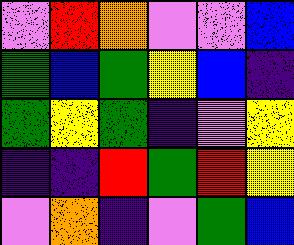[["violet", "red", "orange", "violet", "violet", "blue"], ["green", "blue", "green", "yellow", "blue", "indigo"], ["green", "yellow", "green", "indigo", "violet", "yellow"], ["indigo", "indigo", "red", "green", "red", "yellow"], ["violet", "orange", "indigo", "violet", "green", "blue"]]